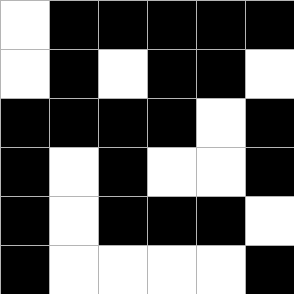[["white", "black", "black", "black", "black", "black"], ["white", "black", "white", "black", "black", "white"], ["black", "black", "black", "black", "white", "black"], ["black", "white", "black", "white", "white", "black"], ["black", "white", "black", "black", "black", "white"], ["black", "white", "white", "white", "white", "black"]]